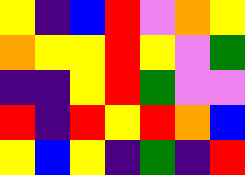[["yellow", "indigo", "blue", "red", "violet", "orange", "yellow"], ["orange", "yellow", "yellow", "red", "yellow", "violet", "green"], ["indigo", "indigo", "yellow", "red", "green", "violet", "violet"], ["red", "indigo", "red", "yellow", "red", "orange", "blue"], ["yellow", "blue", "yellow", "indigo", "green", "indigo", "red"]]